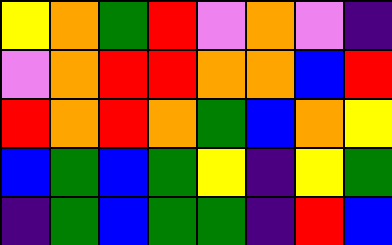[["yellow", "orange", "green", "red", "violet", "orange", "violet", "indigo"], ["violet", "orange", "red", "red", "orange", "orange", "blue", "red"], ["red", "orange", "red", "orange", "green", "blue", "orange", "yellow"], ["blue", "green", "blue", "green", "yellow", "indigo", "yellow", "green"], ["indigo", "green", "blue", "green", "green", "indigo", "red", "blue"]]